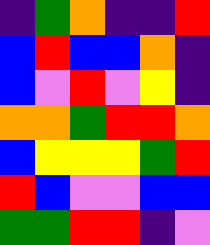[["indigo", "green", "orange", "indigo", "indigo", "red"], ["blue", "red", "blue", "blue", "orange", "indigo"], ["blue", "violet", "red", "violet", "yellow", "indigo"], ["orange", "orange", "green", "red", "red", "orange"], ["blue", "yellow", "yellow", "yellow", "green", "red"], ["red", "blue", "violet", "violet", "blue", "blue"], ["green", "green", "red", "red", "indigo", "violet"]]